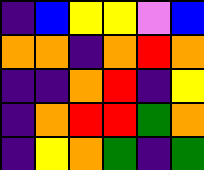[["indigo", "blue", "yellow", "yellow", "violet", "blue"], ["orange", "orange", "indigo", "orange", "red", "orange"], ["indigo", "indigo", "orange", "red", "indigo", "yellow"], ["indigo", "orange", "red", "red", "green", "orange"], ["indigo", "yellow", "orange", "green", "indigo", "green"]]